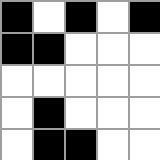[["black", "white", "black", "white", "black"], ["black", "black", "white", "white", "white"], ["white", "white", "white", "white", "white"], ["white", "black", "white", "white", "white"], ["white", "black", "black", "white", "white"]]